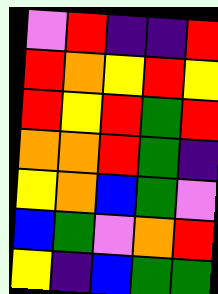[["violet", "red", "indigo", "indigo", "red"], ["red", "orange", "yellow", "red", "yellow"], ["red", "yellow", "red", "green", "red"], ["orange", "orange", "red", "green", "indigo"], ["yellow", "orange", "blue", "green", "violet"], ["blue", "green", "violet", "orange", "red"], ["yellow", "indigo", "blue", "green", "green"]]